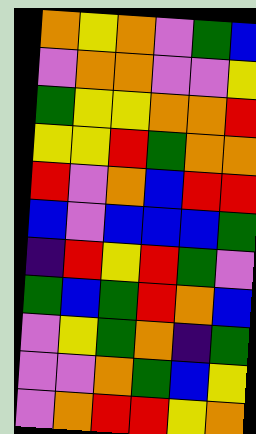[["orange", "yellow", "orange", "violet", "green", "blue"], ["violet", "orange", "orange", "violet", "violet", "yellow"], ["green", "yellow", "yellow", "orange", "orange", "red"], ["yellow", "yellow", "red", "green", "orange", "orange"], ["red", "violet", "orange", "blue", "red", "red"], ["blue", "violet", "blue", "blue", "blue", "green"], ["indigo", "red", "yellow", "red", "green", "violet"], ["green", "blue", "green", "red", "orange", "blue"], ["violet", "yellow", "green", "orange", "indigo", "green"], ["violet", "violet", "orange", "green", "blue", "yellow"], ["violet", "orange", "red", "red", "yellow", "orange"]]